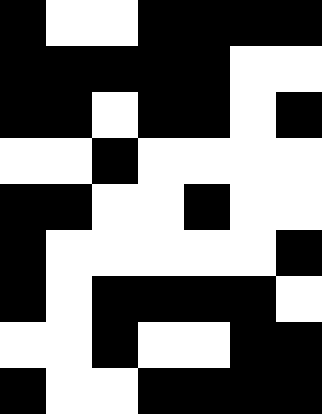[["black", "white", "white", "black", "black", "black", "black"], ["black", "black", "black", "black", "black", "white", "white"], ["black", "black", "white", "black", "black", "white", "black"], ["white", "white", "black", "white", "white", "white", "white"], ["black", "black", "white", "white", "black", "white", "white"], ["black", "white", "white", "white", "white", "white", "black"], ["black", "white", "black", "black", "black", "black", "white"], ["white", "white", "black", "white", "white", "black", "black"], ["black", "white", "white", "black", "black", "black", "black"]]